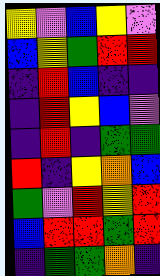[["yellow", "violet", "blue", "yellow", "violet"], ["blue", "yellow", "green", "red", "red"], ["indigo", "red", "blue", "indigo", "indigo"], ["indigo", "red", "yellow", "blue", "violet"], ["indigo", "red", "indigo", "green", "green"], ["red", "indigo", "yellow", "orange", "blue"], ["green", "violet", "red", "yellow", "red"], ["blue", "red", "red", "green", "red"], ["indigo", "green", "green", "orange", "indigo"]]